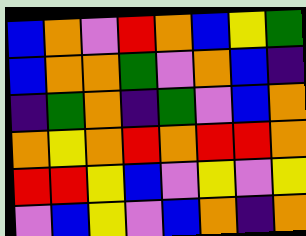[["blue", "orange", "violet", "red", "orange", "blue", "yellow", "green"], ["blue", "orange", "orange", "green", "violet", "orange", "blue", "indigo"], ["indigo", "green", "orange", "indigo", "green", "violet", "blue", "orange"], ["orange", "yellow", "orange", "red", "orange", "red", "red", "orange"], ["red", "red", "yellow", "blue", "violet", "yellow", "violet", "yellow"], ["violet", "blue", "yellow", "violet", "blue", "orange", "indigo", "orange"]]